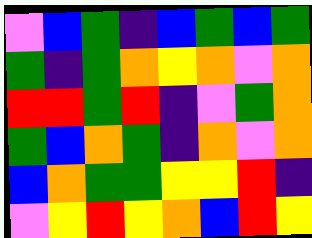[["violet", "blue", "green", "indigo", "blue", "green", "blue", "green"], ["green", "indigo", "green", "orange", "yellow", "orange", "violet", "orange"], ["red", "red", "green", "red", "indigo", "violet", "green", "orange"], ["green", "blue", "orange", "green", "indigo", "orange", "violet", "orange"], ["blue", "orange", "green", "green", "yellow", "yellow", "red", "indigo"], ["violet", "yellow", "red", "yellow", "orange", "blue", "red", "yellow"]]